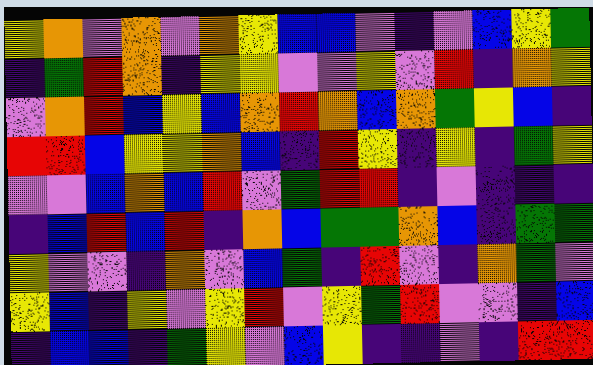[["yellow", "orange", "violet", "orange", "violet", "orange", "yellow", "blue", "blue", "violet", "indigo", "violet", "blue", "yellow", "green"], ["indigo", "green", "red", "orange", "indigo", "yellow", "yellow", "violet", "violet", "yellow", "violet", "red", "indigo", "orange", "yellow"], ["violet", "orange", "red", "blue", "yellow", "blue", "orange", "red", "orange", "blue", "orange", "green", "yellow", "blue", "indigo"], ["red", "red", "blue", "yellow", "yellow", "orange", "blue", "indigo", "red", "yellow", "indigo", "yellow", "indigo", "green", "yellow"], ["violet", "violet", "blue", "orange", "blue", "red", "violet", "green", "red", "red", "indigo", "violet", "indigo", "indigo", "indigo"], ["indigo", "blue", "red", "blue", "red", "indigo", "orange", "blue", "green", "green", "orange", "blue", "indigo", "green", "green"], ["yellow", "violet", "violet", "indigo", "orange", "violet", "blue", "green", "indigo", "red", "violet", "indigo", "orange", "green", "violet"], ["yellow", "blue", "indigo", "yellow", "violet", "yellow", "red", "violet", "yellow", "green", "red", "violet", "violet", "indigo", "blue"], ["indigo", "blue", "blue", "indigo", "green", "yellow", "violet", "blue", "yellow", "indigo", "indigo", "violet", "indigo", "red", "red"]]